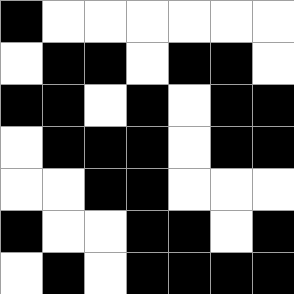[["black", "white", "white", "white", "white", "white", "white"], ["white", "black", "black", "white", "black", "black", "white"], ["black", "black", "white", "black", "white", "black", "black"], ["white", "black", "black", "black", "white", "black", "black"], ["white", "white", "black", "black", "white", "white", "white"], ["black", "white", "white", "black", "black", "white", "black"], ["white", "black", "white", "black", "black", "black", "black"]]